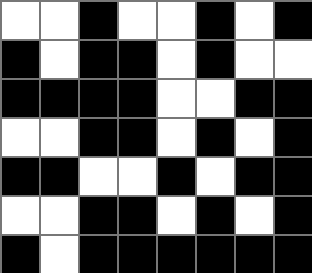[["white", "white", "black", "white", "white", "black", "white", "black"], ["black", "white", "black", "black", "white", "black", "white", "white"], ["black", "black", "black", "black", "white", "white", "black", "black"], ["white", "white", "black", "black", "white", "black", "white", "black"], ["black", "black", "white", "white", "black", "white", "black", "black"], ["white", "white", "black", "black", "white", "black", "white", "black"], ["black", "white", "black", "black", "black", "black", "black", "black"]]